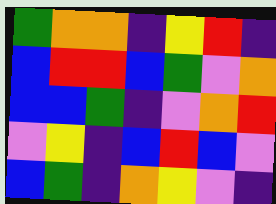[["green", "orange", "orange", "indigo", "yellow", "red", "indigo"], ["blue", "red", "red", "blue", "green", "violet", "orange"], ["blue", "blue", "green", "indigo", "violet", "orange", "red"], ["violet", "yellow", "indigo", "blue", "red", "blue", "violet"], ["blue", "green", "indigo", "orange", "yellow", "violet", "indigo"]]